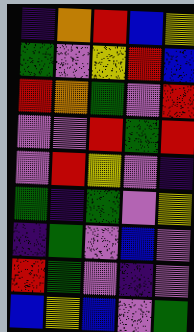[["indigo", "orange", "red", "blue", "yellow"], ["green", "violet", "yellow", "red", "blue"], ["red", "orange", "green", "violet", "red"], ["violet", "violet", "red", "green", "red"], ["violet", "red", "yellow", "violet", "indigo"], ["green", "indigo", "green", "violet", "yellow"], ["indigo", "green", "violet", "blue", "violet"], ["red", "green", "violet", "indigo", "violet"], ["blue", "yellow", "blue", "violet", "green"]]